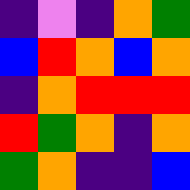[["indigo", "violet", "indigo", "orange", "green"], ["blue", "red", "orange", "blue", "orange"], ["indigo", "orange", "red", "red", "red"], ["red", "green", "orange", "indigo", "orange"], ["green", "orange", "indigo", "indigo", "blue"]]